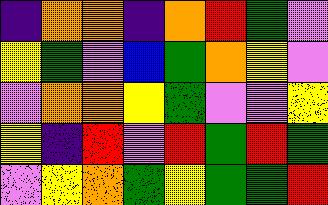[["indigo", "orange", "orange", "indigo", "orange", "red", "green", "violet"], ["yellow", "green", "violet", "blue", "green", "orange", "yellow", "violet"], ["violet", "orange", "orange", "yellow", "green", "violet", "violet", "yellow"], ["yellow", "indigo", "red", "violet", "red", "green", "red", "green"], ["violet", "yellow", "orange", "green", "yellow", "green", "green", "red"]]